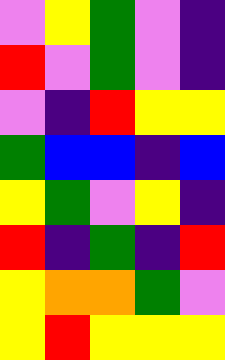[["violet", "yellow", "green", "violet", "indigo"], ["red", "violet", "green", "violet", "indigo"], ["violet", "indigo", "red", "yellow", "yellow"], ["green", "blue", "blue", "indigo", "blue"], ["yellow", "green", "violet", "yellow", "indigo"], ["red", "indigo", "green", "indigo", "red"], ["yellow", "orange", "orange", "green", "violet"], ["yellow", "red", "yellow", "yellow", "yellow"]]